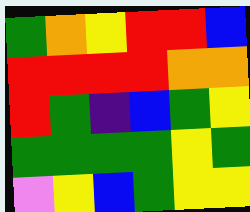[["green", "orange", "yellow", "red", "red", "blue"], ["red", "red", "red", "red", "orange", "orange"], ["red", "green", "indigo", "blue", "green", "yellow"], ["green", "green", "green", "green", "yellow", "green"], ["violet", "yellow", "blue", "green", "yellow", "yellow"]]